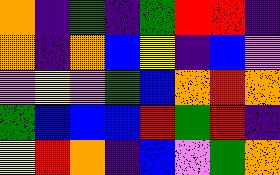[["orange", "indigo", "green", "indigo", "green", "red", "red", "indigo"], ["orange", "indigo", "orange", "blue", "yellow", "indigo", "blue", "violet"], ["violet", "yellow", "violet", "green", "blue", "orange", "red", "orange"], ["green", "blue", "blue", "blue", "red", "green", "red", "indigo"], ["yellow", "red", "orange", "indigo", "blue", "violet", "green", "orange"]]